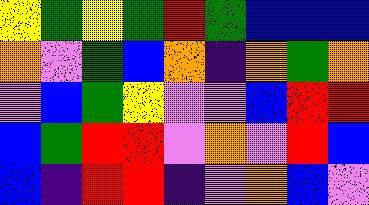[["yellow", "green", "yellow", "green", "red", "green", "blue", "blue", "blue"], ["orange", "violet", "green", "blue", "orange", "indigo", "orange", "green", "orange"], ["violet", "blue", "green", "yellow", "violet", "violet", "blue", "red", "red"], ["blue", "green", "red", "red", "violet", "orange", "violet", "red", "blue"], ["blue", "indigo", "red", "red", "indigo", "violet", "orange", "blue", "violet"]]